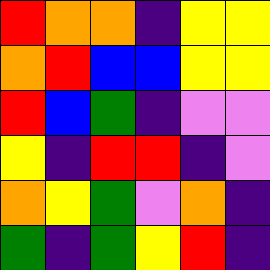[["red", "orange", "orange", "indigo", "yellow", "yellow"], ["orange", "red", "blue", "blue", "yellow", "yellow"], ["red", "blue", "green", "indigo", "violet", "violet"], ["yellow", "indigo", "red", "red", "indigo", "violet"], ["orange", "yellow", "green", "violet", "orange", "indigo"], ["green", "indigo", "green", "yellow", "red", "indigo"]]